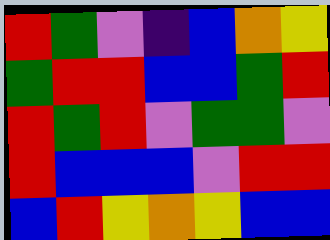[["red", "green", "violet", "indigo", "blue", "orange", "yellow"], ["green", "red", "red", "blue", "blue", "green", "red"], ["red", "green", "red", "violet", "green", "green", "violet"], ["red", "blue", "blue", "blue", "violet", "red", "red"], ["blue", "red", "yellow", "orange", "yellow", "blue", "blue"]]